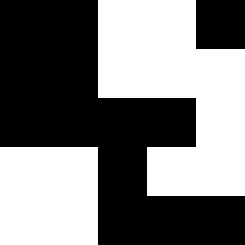[["black", "black", "white", "white", "black"], ["black", "black", "white", "white", "white"], ["black", "black", "black", "black", "white"], ["white", "white", "black", "white", "white"], ["white", "white", "black", "black", "black"]]